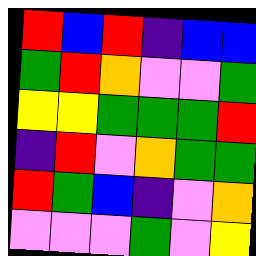[["red", "blue", "red", "indigo", "blue", "blue"], ["green", "red", "orange", "violet", "violet", "green"], ["yellow", "yellow", "green", "green", "green", "red"], ["indigo", "red", "violet", "orange", "green", "green"], ["red", "green", "blue", "indigo", "violet", "orange"], ["violet", "violet", "violet", "green", "violet", "yellow"]]